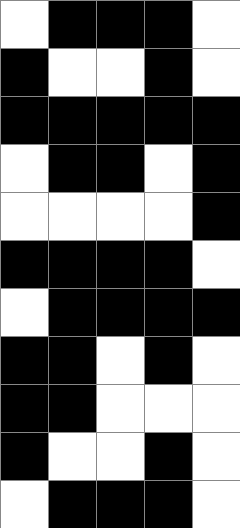[["white", "black", "black", "black", "white"], ["black", "white", "white", "black", "white"], ["black", "black", "black", "black", "black"], ["white", "black", "black", "white", "black"], ["white", "white", "white", "white", "black"], ["black", "black", "black", "black", "white"], ["white", "black", "black", "black", "black"], ["black", "black", "white", "black", "white"], ["black", "black", "white", "white", "white"], ["black", "white", "white", "black", "white"], ["white", "black", "black", "black", "white"]]